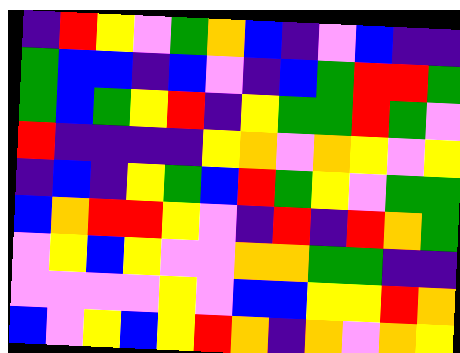[["indigo", "red", "yellow", "violet", "green", "orange", "blue", "indigo", "violet", "blue", "indigo", "indigo"], ["green", "blue", "blue", "indigo", "blue", "violet", "indigo", "blue", "green", "red", "red", "green"], ["green", "blue", "green", "yellow", "red", "indigo", "yellow", "green", "green", "red", "green", "violet"], ["red", "indigo", "indigo", "indigo", "indigo", "yellow", "orange", "violet", "orange", "yellow", "violet", "yellow"], ["indigo", "blue", "indigo", "yellow", "green", "blue", "red", "green", "yellow", "violet", "green", "green"], ["blue", "orange", "red", "red", "yellow", "violet", "indigo", "red", "indigo", "red", "orange", "green"], ["violet", "yellow", "blue", "yellow", "violet", "violet", "orange", "orange", "green", "green", "indigo", "indigo"], ["violet", "violet", "violet", "violet", "yellow", "violet", "blue", "blue", "yellow", "yellow", "red", "orange"], ["blue", "violet", "yellow", "blue", "yellow", "red", "orange", "indigo", "orange", "violet", "orange", "yellow"]]